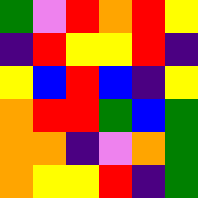[["green", "violet", "red", "orange", "red", "yellow"], ["indigo", "red", "yellow", "yellow", "red", "indigo"], ["yellow", "blue", "red", "blue", "indigo", "yellow"], ["orange", "red", "red", "green", "blue", "green"], ["orange", "orange", "indigo", "violet", "orange", "green"], ["orange", "yellow", "yellow", "red", "indigo", "green"]]